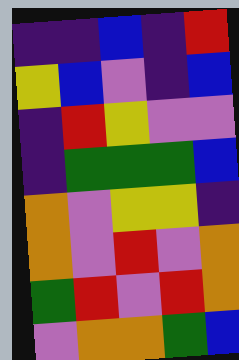[["indigo", "indigo", "blue", "indigo", "red"], ["yellow", "blue", "violet", "indigo", "blue"], ["indigo", "red", "yellow", "violet", "violet"], ["indigo", "green", "green", "green", "blue"], ["orange", "violet", "yellow", "yellow", "indigo"], ["orange", "violet", "red", "violet", "orange"], ["green", "red", "violet", "red", "orange"], ["violet", "orange", "orange", "green", "blue"]]